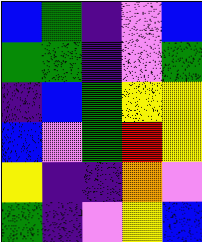[["blue", "green", "indigo", "violet", "blue"], ["green", "green", "indigo", "violet", "green"], ["indigo", "blue", "green", "yellow", "yellow"], ["blue", "violet", "green", "red", "yellow"], ["yellow", "indigo", "indigo", "orange", "violet"], ["green", "indigo", "violet", "yellow", "blue"]]